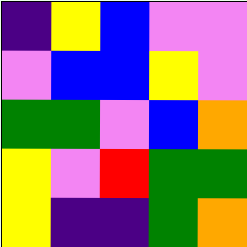[["indigo", "yellow", "blue", "violet", "violet"], ["violet", "blue", "blue", "yellow", "violet"], ["green", "green", "violet", "blue", "orange"], ["yellow", "violet", "red", "green", "green"], ["yellow", "indigo", "indigo", "green", "orange"]]